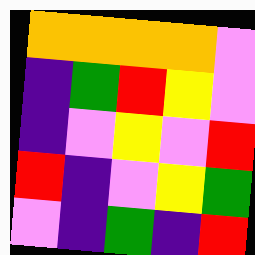[["orange", "orange", "orange", "orange", "violet"], ["indigo", "green", "red", "yellow", "violet"], ["indigo", "violet", "yellow", "violet", "red"], ["red", "indigo", "violet", "yellow", "green"], ["violet", "indigo", "green", "indigo", "red"]]